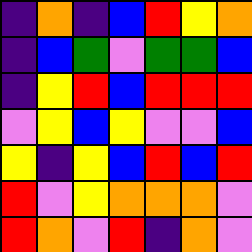[["indigo", "orange", "indigo", "blue", "red", "yellow", "orange"], ["indigo", "blue", "green", "violet", "green", "green", "blue"], ["indigo", "yellow", "red", "blue", "red", "red", "red"], ["violet", "yellow", "blue", "yellow", "violet", "violet", "blue"], ["yellow", "indigo", "yellow", "blue", "red", "blue", "red"], ["red", "violet", "yellow", "orange", "orange", "orange", "violet"], ["red", "orange", "violet", "red", "indigo", "orange", "violet"]]